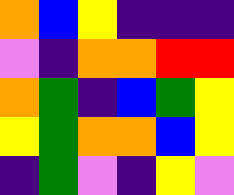[["orange", "blue", "yellow", "indigo", "indigo", "indigo"], ["violet", "indigo", "orange", "orange", "red", "red"], ["orange", "green", "indigo", "blue", "green", "yellow"], ["yellow", "green", "orange", "orange", "blue", "yellow"], ["indigo", "green", "violet", "indigo", "yellow", "violet"]]